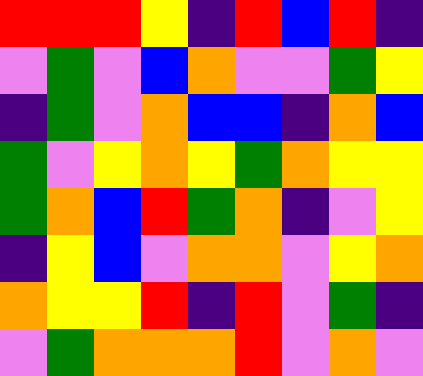[["red", "red", "red", "yellow", "indigo", "red", "blue", "red", "indigo"], ["violet", "green", "violet", "blue", "orange", "violet", "violet", "green", "yellow"], ["indigo", "green", "violet", "orange", "blue", "blue", "indigo", "orange", "blue"], ["green", "violet", "yellow", "orange", "yellow", "green", "orange", "yellow", "yellow"], ["green", "orange", "blue", "red", "green", "orange", "indigo", "violet", "yellow"], ["indigo", "yellow", "blue", "violet", "orange", "orange", "violet", "yellow", "orange"], ["orange", "yellow", "yellow", "red", "indigo", "red", "violet", "green", "indigo"], ["violet", "green", "orange", "orange", "orange", "red", "violet", "orange", "violet"]]